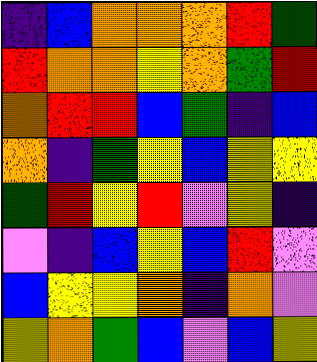[["indigo", "blue", "orange", "orange", "orange", "red", "green"], ["red", "orange", "orange", "yellow", "orange", "green", "red"], ["orange", "red", "red", "blue", "green", "indigo", "blue"], ["orange", "indigo", "green", "yellow", "blue", "yellow", "yellow"], ["green", "red", "yellow", "red", "violet", "yellow", "indigo"], ["violet", "indigo", "blue", "yellow", "blue", "red", "violet"], ["blue", "yellow", "yellow", "orange", "indigo", "orange", "violet"], ["yellow", "orange", "green", "blue", "violet", "blue", "yellow"]]